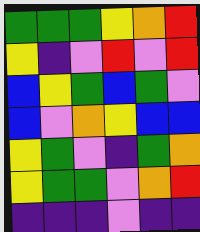[["green", "green", "green", "yellow", "orange", "red"], ["yellow", "indigo", "violet", "red", "violet", "red"], ["blue", "yellow", "green", "blue", "green", "violet"], ["blue", "violet", "orange", "yellow", "blue", "blue"], ["yellow", "green", "violet", "indigo", "green", "orange"], ["yellow", "green", "green", "violet", "orange", "red"], ["indigo", "indigo", "indigo", "violet", "indigo", "indigo"]]